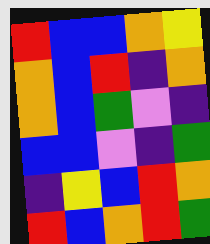[["red", "blue", "blue", "orange", "yellow"], ["orange", "blue", "red", "indigo", "orange"], ["orange", "blue", "green", "violet", "indigo"], ["blue", "blue", "violet", "indigo", "green"], ["indigo", "yellow", "blue", "red", "orange"], ["red", "blue", "orange", "red", "green"]]